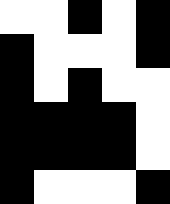[["white", "white", "black", "white", "black"], ["black", "white", "white", "white", "black"], ["black", "white", "black", "white", "white"], ["black", "black", "black", "black", "white"], ["black", "black", "black", "black", "white"], ["black", "white", "white", "white", "black"]]